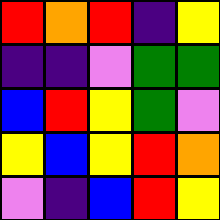[["red", "orange", "red", "indigo", "yellow"], ["indigo", "indigo", "violet", "green", "green"], ["blue", "red", "yellow", "green", "violet"], ["yellow", "blue", "yellow", "red", "orange"], ["violet", "indigo", "blue", "red", "yellow"]]